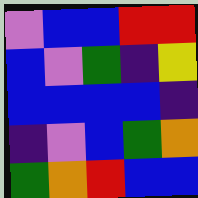[["violet", "blue", "blue", "red", "red"], ["blue", "violet", "green", "indigo", "yellow"], ["blue", "blue", "blue", "blue", "indigo"], ["indigo", "violet", "blue", "green", "orange"], ["green", "orange", "red", "blue", "blue"]]